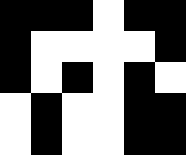[["black", "black", "black", "white", "black", "black"], ["black", "white", "white", "white", "white", "black"], ["black", "white", "black", "white", "black", "white"], ["white", "black", "white", "white", "black", "black"], ["white", "black", "white", "white", "black", "black"]]